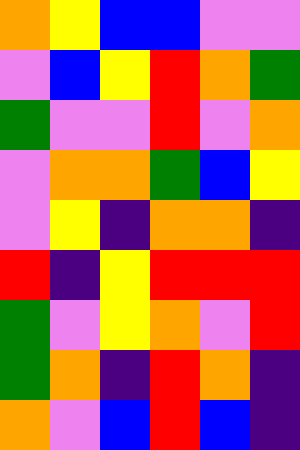[["orange", "yellow", "blue", "blue", "violet", "violet"], ["violet", "blue", "yellow", "red", "orange", "green"], ["green", "violet", "violet", "red", "violet", "orange"], ["violet", "orange", "orange", "green", "blue", "yellow"], ["violet", "yellow", "indigo", "orange", "orange", "indigo"], ["red", "indigo", "yellow", "red", "red", "red"], ["green", "violet", "yellow", "orange", "violet", "red"], ["green", "orange", "indigo", "red", "orange", "indigo"], ["orange", "violet", "blue", "red", "blue", "indigo"]]